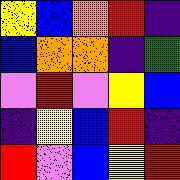[["yellow", "blue", "orange", "red", "indigo"], ["blue", "orange", "orange", "indigo", "green"], ["violet", "red", "violet", "yellow", "blue"], ["indigo", "yellow", "blue", "red", "indigo"], ["red", "violet", "blue", "yellow", "red"]]